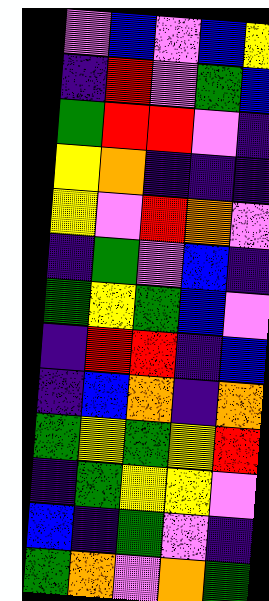[["violet", "blue", "violet", "blue", "yellow"], ["indigo", "red", "violet", "green", "blue"], ["green", "red", "red", "violet", "indigo"], ["yellow", "orange", "indigo", "indigo", "indigo"], ["yellow", "violet", "red", "orange", "violet"], ["indigo", "green", "violet", "blue", "indigo"], ["green", "yellow", "green", "blue", "violet"], ["indigo", "red", "red", "indigo", "blue"], ["indigo", "blue", "orange", "indigo", "orange"], ["green", "yellow", "green", "yellow", "red"], ["indigo", "green", "yellow", "yellow", "violet"], ["blue", "indigo", "green", "violet", "indigo"], ["green", "orange", "violet", "orange", "green"]]